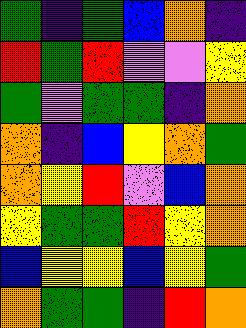[["green", "indigo", "green", "blue", "orange", "indigo"], ["red", "green", "red", "violet", "violet", "yellow"], ["green", "violet", "green", "green", "indigo", "orange"], ["orange", "indigo", "blue", "yellow", "orange", "green"], ["orange", "yellow", "red", "violet", "blue", "orange"], ["yellow", "green", "green", "red", "yellow", "orange"], ["blue", "yellow", "yellow", "blue", "yellow", "green"], ["orange", "green", "green", "indigo", "red", "orange"]]